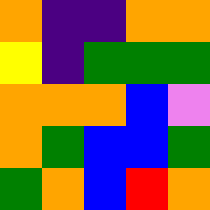[["orange", "indigo", "indigo", "orange", "orange"], ["yellow", "indigo", "green", "green", "green"], ["orange", "orange", "orange", "blue", "violet"], ["orange", "green", "blue", "blue", "green"], ["green", "orange", "blue", "red", "orange"]]